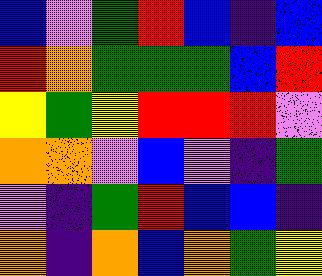[["blue", "violet", "green", "red", "blue", "indigo", "blue"], ["red", "orange", "green", "green", "green", "blue", "red"], ["yellow", "green", "yellow", "red", "red", "red", "violet"], ["orange", "orange", "violet", "blue", "violet", "indigo", "green"], ["violet", "indigo", "green", "red", "blue", "blue", "indigo"], ["orange", "indigo", "orange", "blue", "orange", "green", "yellow"]]